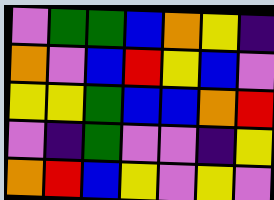[["violet", "green", "green", "blue", "orange", "yellow", "indigo"], ["orange", "violet", "blue", "red", "yellow", "blue", "violet"], ["yellow", "yellow", "green", "blue", "blue", "orange", "red"], ["violet", "indigo", "green", "violet", "violet", "indigo", "yellow"], ["orange", "red", "blue", "yellow", "violet", "yellow", "violet"]]